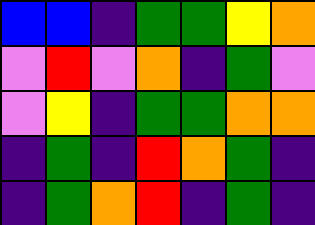[["blue", "blue", "indigo", "green", "green", "yellow", "orange"], ["violet", "red", "violet", "orange", "indigo", "green", "violet"], ["violet", "yellow", "indigo", "green", "green", "orange", "orange"], ["indigo", "green", "indigo", "red", "orange", "green", "indigo"], ["indigo", "green", "orange", "red", "indigo", "green", "indigo"]]